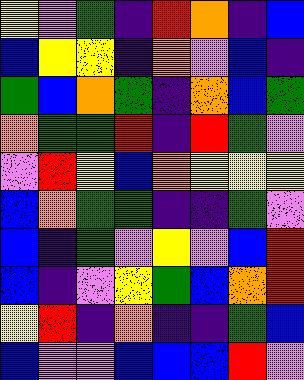[["yellow", "violet", "green", "indigo", "red", "orange", "indigo", "blue"], ["blue", "yellow", "yellow", "indigo", "orange", "violet", "blue", "indigo"], ["green", "blue", "orange", "green", "indigo", "orange", "blue", "green"], ["orange", "green", "green", "red", "indigo", "red", "green", "violet"], ["violet", "red", "yellow", "blue", "orange", "yellow", "yellow", "yellow"], ["blue", "orange", "green", "green", "indigo", "indigo", "green", "violet"], ["blue", "indigo", "green", "violet", "yellow", "violet", "blue", "red"], ["blue", "indigo", "violet", "yellow", "green", "blue", "orange", "red"], ["yellow", "red", "indigo", "orange", "indigo", "indigo", "green", "blue"], ["blue", "violet", "violet", "blue", "blue", "blue", "red", "violet"]]